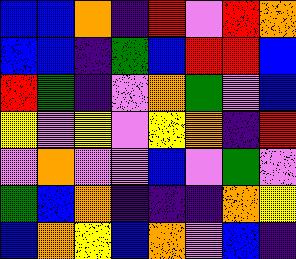[["blue", "blue", "orange", "indigo", "red", "violet", "red", "orange"], ["blue", "blue", "indigo", "green", "blue", "red", "red", "blue"], ["red", "green", "indigo", "violet", "orange", "green", "violet", "blue"], ["yellow", "violet", "yellow", "violet", "yellow", "orange", "indigo", "red"], ["violet", "orange", "violet", "violet", "blue", "violet", "green", "violet"], ["green", "blue", "orange", "indigo", "indigo", "indigo", "orange", "yellow"], ["blue", "orange", "yellow", "blue", "orange", "violet", "blue", "indigo"]]